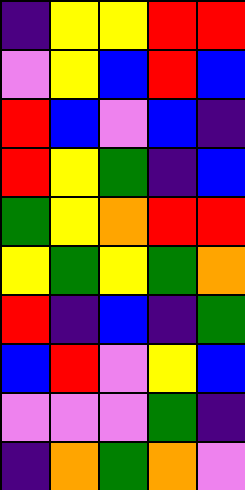[["indigo", "yellow", "yellow", "red", "red"], ["violet", "yellow", "blue", "red", "blue"], ["red", "blue", "violet", "blue", "indigo"], ["red", "yellow", "green", "indigo", "blue"], ["green", "yellow", "orange", "red", "red"], ["yellow", "green", "yellow", "green", "orange"], ["red", "indigo", "blue", "indigo", "green"], ["blue", "red", "violet", "yellow", "blue"], ["violet", "violet", "violet", "green", "indigo"], ["indigo", "orange", "green", "orange", "violet"]]